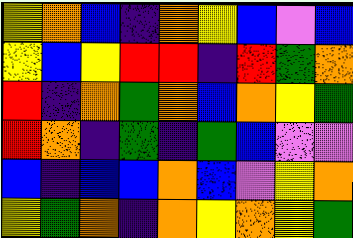[["yellow", "orange", "blue", "indigo", "orange", "yellow", "blue", "violet", "blue"], ["yellow", "blue", "yellow", "red", "red", "indigo", "red", "green", "orange"], ["red", "indigo", "orange", "green", "orange", "blue", "orange", "yellow", "green"], ["red", "orange", "indigo", "green", "indigo", "green", "blue", "violet", "violet"], ["blue", "indigo", "blue", "blue", "orange", "blue", "violet", "yellow", "orange"], ["yellow", "green", "orange", "indigo", "orange", "yellow", "orange", "yellow", "green"]]